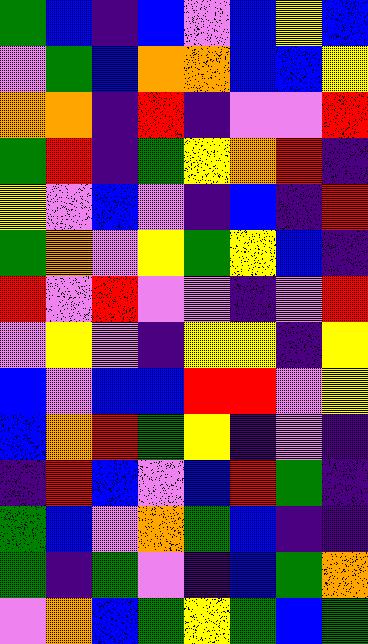[["green", "blue", "indigo", "blue", "violet", "blue", "yellow", "blue"], ["violet", "green", "blue", "orange", "orange", "blue", "blue", "yellow"], ["orange", "orange", "indigo", "red", "indigo", "violet", "violet", "red"], ["green", "red", "indigo", "green", "yellow", "orange", "red", "indigo"], ["yellow", "violet", "blue", "violet", "indigo", "blue", "indigo", "red"], ["green", "orange", "violet", "yellow", "green", "yellow", "blue", "indigo"], ["red", "violet", "red", "violet", "violet", "indigo", "violet", "red"], ["violet", "yellow", "violet", "indigo", "yellow", "yellow", "indigo", "yellow"], ["blue", "violet", "blue", "blue", "red", "red", "violet", "yellow"], ["blue", "orange", "red", "green", "yellow", "indigo", "violet", "indigo"], ["indigo", "red", "blue", "violet", "blue", "red", "green", "indigo"], ["green", "blue", "violet", "orange", "green", "blue", "indigo", "indigo"], ["green", "indigo", "green", "violet", "indigo", "blue", "green", "orange"], ["violet", "orange", "blue", "green", "yellow", "green", "blue", "green"]]